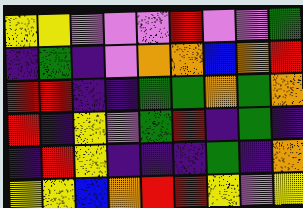[["yellow", "yellow", "violet", "violet", "violet", "red", "violet", "violet", "green"], ["indigo", "green", "indigo", "violet", "orange", "orange", "blue", "orange", "red"], ["red", "red", "indigo", "indigo", "green", "green", "orange", "green", "orange"], ["red", "indigo", "yellow", "violet", "green", "red", "indigo", "green", "indigo"], ["indigo", "red", "yellow", "indigo", "indigo", "indigo", "green", "indigo", "orange"], ["yellow", "yellow", "blue", "orange", "red", "red", "yellow", "violet", "yellow"]]